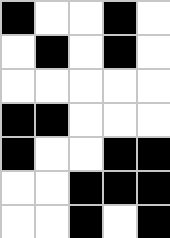[["black", "white", "white", "black", "white"], ["white", "black", "white", "black", "white"], ["white", "white", "white", "white", "white"], ["black", "black", "white", "white", "white"], ["black", "white", "white", "black", "black"], ["white", "white", "black", "black", "black"], ["white", "white", "black", "white", "black"]]